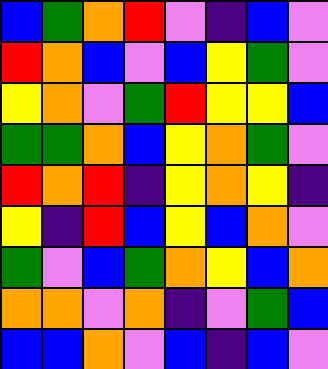[["blue", "green", "orange", "red", "violet", "indigo", "blue", "violet"], ["red", "orange", "blue", "violet", "blue", "yellow", "green", "violet"], ["yellow", "orange", "violet", "green", "red", "yellow", "yellow", "blue"], ["green", "green", "orange", "blue", "yellow", "orange", "green", "violet"], ["red", "orange", "red", "indigo", "yellow", "orange", "yellow", "indigo"], ["yellow", "indigo", "red", "blue", "yellow", "blue", "orange", "violet"], ["green", "violet", "blue", "green", "orange", "yellow", "blue", "orange"], ["orange", "orange", "violet", "orange", "indigo", "violet", "green", "blue"], ["blue", "blue", "orange", "violet", "blue", "indigo", "blue", "violet"]]